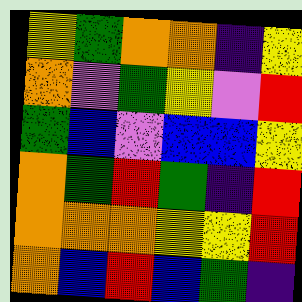[["yellow", "green", "orange", "orange", "indigo", "yellow"], ["orange", "violet", "green", "yellow", "violet", "red"], ["green", "blue", "violet", "blue", "blue", "yellow"], ["orange", "green", "red", "green", "indigo", "red"], ["orange", "orange", "orange", "yellow", "yellow", "red"], ["orange", "blue", "red", "blue", "green", "indigo"]]